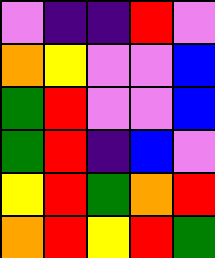[["violet", "indigo", "indigo", "red", "violet"], ["orange", "yellow", "violet", "violet", "blue"], ["green", "red", "violet", "violet", "blue"], ["green", "red", "indigo", "blue", "violet"], ["yellow", "red", "green", "orange", "red"], ["orange", "red", "yellow", "red", "green"]]